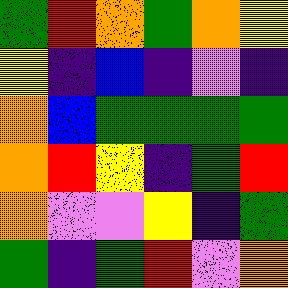[["green", "red", "orange", "green", "orange", "yellow"], ["yellow", "indigo", "blue", "indigo", "violet", "indigo"], ["orange", "blue", "green", "green", "green", "green"], ["orange", "red", "yellow", "indigo", "green", "red"], ["orange", "violet", "violet", "yellow", "indigo", "green"], ["green", "indigo", "green", "red", "violet", "orange"]]